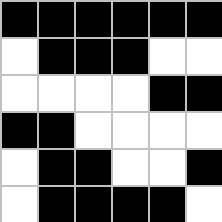[["black", "black", "black", "black", "black", "black"], ["white", "black", "black", "black", "white", "white"], ["white", "white", "white", "white", "black", "black"], ["black", "black", "white", "white", "white", "white"], ["white", "black", "black", "white", "white", "black"], ["white", "black", "black", "black", "black", "white"]]